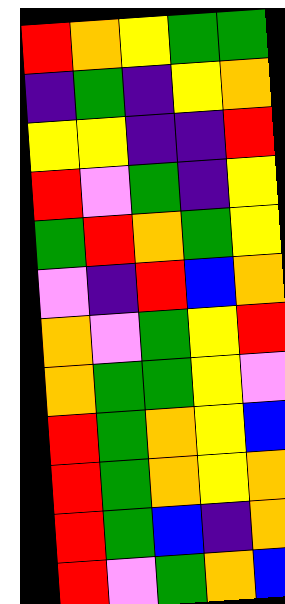[["red", "orange", "yellow", "green", "green"], ["indigo", "green", "indigo", "yellow", "orange"], ["yellow", "yellow", "indigo", "indigo", "red"], ["red", "violet", "green", "indigo", "yellow"], ["green", "red", "orange", "green", "yellow"], ["violet", "indigo", "red", "blue", "orange"], ["orange", "violet", "green", "yellow", "red"], ["orange", "green", "green", "yellow", "violet"], ["red", "green", "orange", "yellow", "blue"], ["red", "green", "orange", "yellow", "orange"], ["red", "green", "blue", "indigo", "orange"], ["red", "violet", "green", "orange", "blue"]]